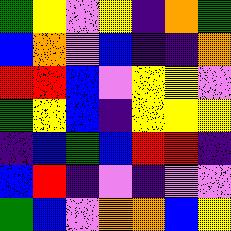[["green", "yellow", "violet", "yellow", "indigo", "orange", "green"], ["blue", "orange", "violet", "blue", "indigo", "indigo", "orange"], ["red", "red", "blue", "violet", "yellow", "yellow", "violet"], ["green", "yellow", "blue", "indigo", "yellow", "yellow", "yellow"], ["indigo", "blue", "green", "blue", "red", "red", "indigo"], ["blue", "red", "indigo", "violet", "indigo", "violet", "violet"], ["green", "blue", "violet", "orange", "orange", "blue", "yellow"]]